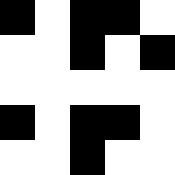[["black", "white", "black", "black", "white"], ["white", "white", "black", "white", "black"], ["white", "white", "white", "white", "white"], ["black", "white", "black", "black", "white"], ["white", "white", "black", "white", "white"]]